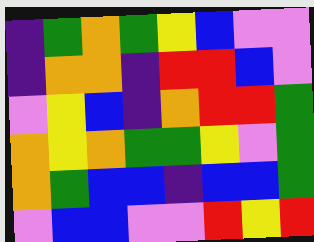[["indigo", "green", "orange", "green", "yellow", "blue", "violet", "violet"], ["indigo", "orange", "orange", "indigo", "red", "red", "blue", "violet"], ["violet", "yellow", "blue", "indigo", "orange", "red", "red", "green"], ["orange", "yellow", "orange", "green", "green", "yellow", "violet", "green"], ["orange", "green", "blue", "blue", "indigo", "blue", "blue", "green"], ["violet", "blue", "blue", "violet", "violet", "red", "yellow", "red"]]